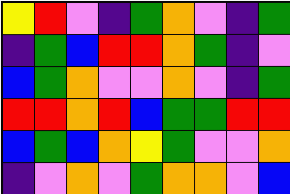[["yellow", "red", "violet", "indigo", "green", "orange", "violet", "indigo", "green"], ["indigo", "green", "blue", "red", "red", "orange", "green", "indigo", "violet"], ["blue", "green", "orange", "violet", "violet", "orange", "violet", "indigo", "green"], ["red", "red", "orange", "red", "blue", "green", "green", "red", "red"], ["blue", "green", "blue", "orange", "yellow", "green", "violet", "violet", "orange"], ["indigo", "violet", "orange", "violet", "green", "orange", "orange", "violet", "blue"]]